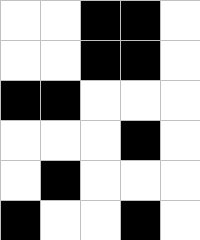[["white", "white", "black", "black", "white"], ["white", "white", "black", "black", "white"], ["black", "black", "white", "white", "white"], ["white", "white", "white", "black", "white"], ["white", "black", "white", "white", "white"], ["black", "white", "white", "black", "white"]]